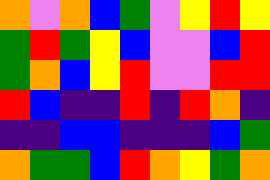[["orange", "violet", "orange", "blue", "green", "violet", "yellow", "red", "yellow"], ["green", "red", "green", "yellow", "blue", "violet", "violet", "blue", "red"], ["green", "orange", "blue", "yellow", "red", "violet", "violet", "red", "red"], ["red", "blue", "indigo", "indigo", "red", "indigo", "red", "orange", "indigo"], ["indigo", "indigo", "blue", "blue", "indigo", "indigo", "indigo", "blue", "green"], ["orange", "green", "green", "blue", "red", "orange", "yellow", "green", "orange"]]